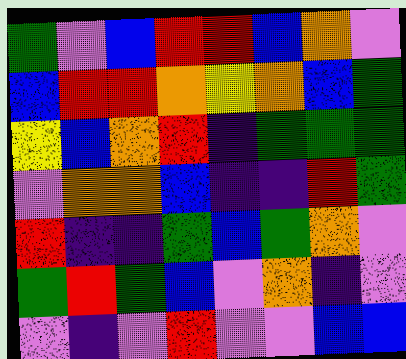[["green", "violet", "blue", "red", "red", "blue", "orange", "violet"], ["blue", "red", "red", "orange", "yellow", "orange", "blue", "green"], ["yellow", "blue", "orange", "red", "indigo", "green", "green", "green"], ["violet", "orange", "orange", "blue", "indigo", "indigo", "red", "green"], ["red", "indigo", "indigo", "green", "blue", "green", "orange", "violet"], ["green", "red", "green", "blue", "violet", "orange", "indigo", "violet"], ["violet", "indigo", "violet", "red", "violet", "violet", "blue", "blue"]]